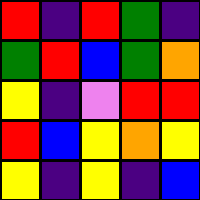[["red", "indigo", "red", "green", "indigo"], ["green", "red", "blue", "green", "orange"], ["yellow", "indigo", "violet", "red", "red"], ["red", "blue", "yellow", "orange", "yellow"], ["yellow", "indigo", "yellow", "indigo", "blue"]]